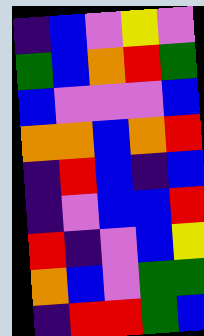[["indigo", "blue", "violet", "yellow", "violet"], ["green", "blue", "orange", "red", "green"], ["blue", "violet", "violet", "violet", "blue"], ["orange", "orange", "blue", "orange", "red"], ["indigo", "red", "blue", "indigo", "blue"], ["indigo", "violet", "blue", "blue", "red"], ["red", "indigo", "violet", "blue", "yellow"], ["orange", "blue", "violet", "green", "green"], ["indigo", "red", "red", "green", "blue"]]